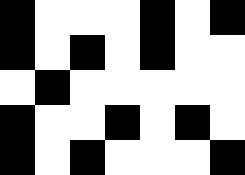[["black", "white", "white", "white", "black", "white", "black"], ["black", "white", "black", "white", "black", "white", "white"], ["white", "black", "white", "white", "white", "white", "white"], ["black", "white", "white", "black", "white", "black", "white"], ["black", "white", "black", "white", "white", "white", "black"]]